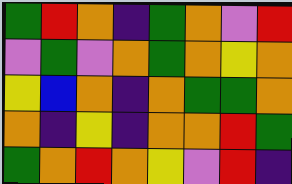[["green", "red", "orange", "indigo", "green", "orange", "violet", "red"], ["violet", "green", "violet", "orange", "green", "orange", "yellow", "orange"], ["yellow", "blue", "orange", "indigo", "orange", "green", "green", "orange"], ["orange", "indigo", "yellow", "indigo", "orange", "orange", "red", "green"], ["green", "orange", "red", "orange", "yellow", "violet", "red", "indigo"]]